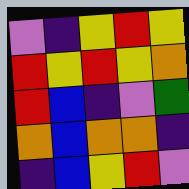[["violet", "indigo", "yellow", "red", "yellow"], ["red", "yellow", "red", "yellow", "orange"], ["red", "blue", "indigo", "violet", "green"], ["orange", "blue", "orange", "orange", "indigo"], ["indigo", "blue", "yellow", "red", "violet"]]